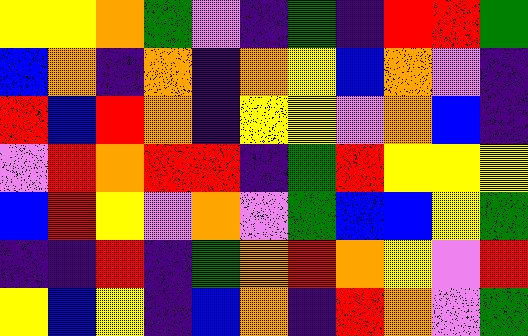[["yellow", "yellow", "orange", "green", "violet", "indigo", "green", "indigo", "red", "red", "green"], ["blue", "orange", "indigo", "orange", "indigo", "orange", "yellow", "blue", "orange", "violet", "indigo"], ["red", "blue", "red", "orange", "indigo", "yellow", "yellow", "violet", "orange", "blue", "indigo"], ["violet", "red", "orange", "red", "red", "indigo", "green", "red", "yellow", "yellow", "yellow"], ["blue", "red", "yellow", "violet", "orange", "violet", "green", "blue", "blue", "yellow", "green"], ["indigo", "indigo", "red", "indigo", "green", "orange", "red", "orange", "yellow", "violet", "red"], ["yellow", "blue", "yellow", "indigo", "blue", "orange", "indigo", "red", "orange", "violet", "green"]]